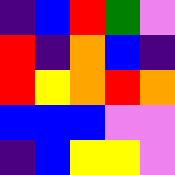[["indigo", "blue", "red", "green", "violet"], ["red", "indigo", "orange", "blue", "indigo"], ["red", "yellow", "orange", "red", "orange"], ["blue", "blue", "blue", "violet", "violet"], ["indigo", "blue", "yellow", "yellow", "violet"]]